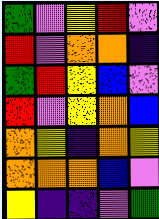[["green", "violet", "yellow", "red", "violet"], ["red", "violet", "orange", "orange", "indigo"], ["green", "red", "yellow", "blue", "violet"], ["red", "violet", "yellow", "orange", "blue"], ["orange", "yellow", "indigo", "orange", "yellow"], ["orange", "orange", "orange", "blue", "violet"], ["yellow", "indigo", "indigo", "violet", "green"]]